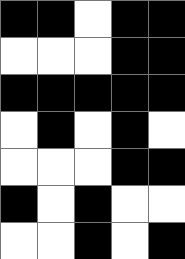[["black", "black", "white", "black", "black"], ["white", "white", "white", "black", "black"], ["black", "black", "black", "black", "black"], ["white", "black", "white", "black", "white"], ["white", "white", "white", "black", "black"], ["black", "white", "black", "white", "white"], ["white", "white", "black", "white", "black"]]